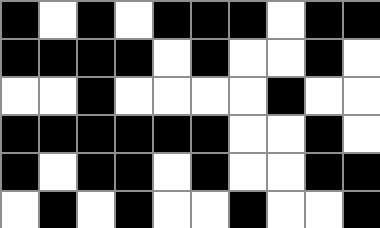[["black", "white", "black", "white", "black", "black", "black", "white", "black", "black"], ["black", "black", "black", "black", "white", "black", "white", "white", "black", "white"], ["white", "white", "black", "white", "white", "white", "white", "black", "white", "white"], ["black", "black", "black", "black", "black", "black", "white", "white", "black", "white"], ["black", "white", "black", "black", "white", "black", "white", "white", "black", "black"], ["white", "black", "white", "black", "white", "white", "black", "white", "white", "black"]]